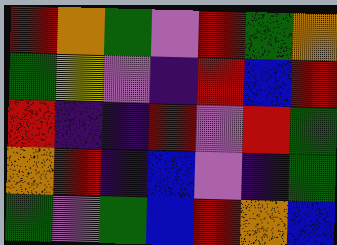[["red", "orange", "green", "violet", "red", "green", "orange"], ["green", "yellow", "violet", "indigo", "red", "blue", "red"], ["red", "indigo", "indigo", "red", "violet", "red", "green"], ["orange", "red", "indigo", "blue", "violet", "indigo", "green"], ["green", "violet", "green", "blue", "red", "orange", "blue"]]